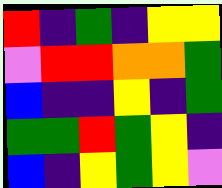[["red", "indigo", "green", "indigo", "yellow", "yellow"], ["violet", "red", "red", "orange", "orange", "green"], ["blue", "indigo", "indigo", "yellow", "indigo", "green"], ["green", "green", "red", "green", "yellow", "indigo"], ["blue", "indigo", "yellow", "green", "yellow", "violet"]]